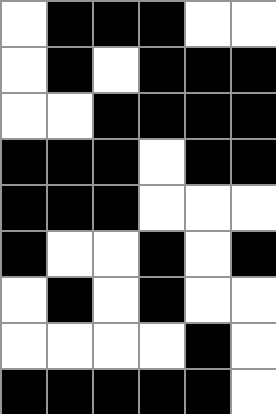[["white", "black", "black", "black", "white", "white"], ["white", "black", "white", "black", "black", "black"], ["white", "white", "black", "black", "black", "black"], ["black", "black", "black", "white", "black", "black"], ["black", "black", "black", "white", "white", "white"], ["black", "white", "white", "black", "white", "black"], ["white", "black", "white", "black", "white", "white"], ["white", "white", "white", "white", "black", "white"], ["black", "black", "black", "black", "black", "white"]]